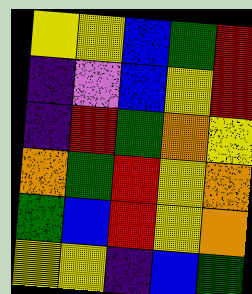[["yellow", "yellow", "blue", "green", "red"], ["indigo", "violet", "blue", "yellow", "red"], ["indigo", "red", "green", "orange", "yellow"], ["orange", "green", "red", "yellow", "orange"], ["green", "blue", "red", "yellow", "orange"], ["yellow", "yellow", "indigo", "blue", "green"]]